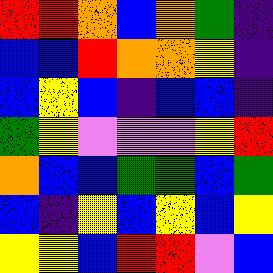[["red", "red", "orange", "blue", "orange", "green", "indigo"], ["blue", "blue", "red", "orange", "orange", "yellow", "indigo"], ["blue", "yellow", "blue", "indigo", "blue", "blue", "indigo"], ["green", "yellow", "violet", "violet", "violet", "yellow", "red"], ["orange", "blue", "blue", "green", "green", "blue", "green"], ["blue", "indigo", "yellow", "blue", "yellow", "blue", "yellow"], ["yellow", "yellow", "blue", "red", "red", "violet", "blue"]]